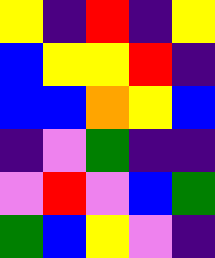[["yellow", "indigo", "red", "indigo", "yellow"], ["blue", "yellow", "yellow", "red", "indigo"], ["blue", "blue", "orange", "yellow", "blue"], ["indigo", "violet", "green", "indigo", "indigo"], ["violet", "red", "violet", "blue", "green"], ["green", "blue", "yellow", "violet", "indigo"]]